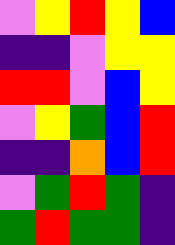[["violet", "yellow", "red", "yellow", "blue"], ["indigo", "indigo", "violet", "yellow", "yellow"], ["red", "red", "violet", "blue", "yellow"], ["violet", "yellow", "green", "blue", "red"], ["indigo", "indigo", "orange", "blue", "red"], ["violet", "green", "red", "green", "indigo"], ["green", "red", "green", "green", "indigo"]]